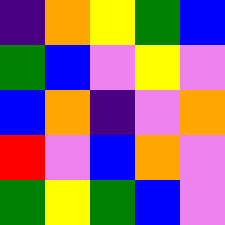[["indigo", "orange", "yellow", "green", "blue"], ["green", "blue", "violet", "yellow", "violet"], ["blue", "orange", "indigo", "violet", "orange"], ["red", "violet", "blue", "orange", "violet"], ["green", "yellow", "green", "blue", "violet"]]